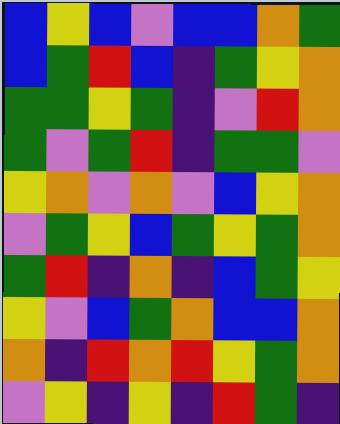[["blue", "yellow", "blue", "violet", "blue", "blue", "orange", "green"], ["blue", "green", "red", "blue", "indigo", "green", "yellow", "orange"], ["green", "green", "yellow", "green", "indigo", "violet", "red", "orange"], ["green", "violet", "green", "red", "indigo", "green", "green", "violet"], ["yellow", "orange", "violet", "orange", "violet", "blue", "yellow", "orange"], ["violet", "green", "yellow", "blue", "green", "yellow", "green", "orange"], ["green", "red", "indigo", "orange", "indigo", "blue", "green", "yellow"], ["yellow", "violet", "blue", "green", "orange", "blue", "blue", "orange"], ["orange", "indigo", "red", "orange", "red", "yellow", "green", "orange"], ["violet", "yellow", "indigo", "yellow", "indigo", "red", "green", "indigo"]]